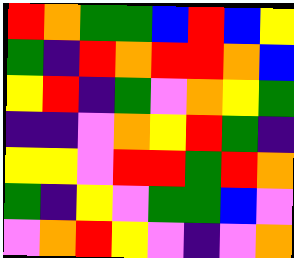[["red", "orange", "green", "green", "blue", "red", "blue", "yellow"], ["green", "indigo", "red", "orange", "red", "red", "orange", "blue"], ["yellow", "red", "indigo", "green", "violet", "orange", "yellow", "green"], ["indigo", "indigo", "violet", "orange", "yellow", "red", "green", "indigo"], ["yellow", "yellow", "violet", "red", "red", "green", "red", "orange"], ["green", "indigo", "yellow", "violet", "green", "green", "blue", "violet"], ["violet", "orange", "red", "yellow", "violet", "indigo", "violet", "orange"]]